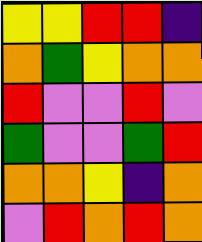[["yellow", "yellow", "red", "red", "indigo"], ["orange", "green", "yellow", "orange", "orange"], ["red", "violet", "violet", "red", "violet"], ["green", "violet", "violet", "green", "red"], ["orange", "orange", "yellow", "indigo", "orange"], ["violet", "red", "orange", "red", "orange"]]